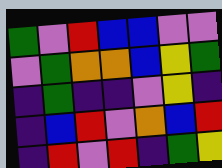[["green", "violet", "red", "blue", "blue", "violet", "violet"], ["violet", "green", "orange", "orange", "blue", "yellow", "green"], ["indigo", "green", "indigo", "indigo", "violet", "yellow", "indigo"], ["indigo", "blue", "red", "violet", "orange", "blue", "red"], ["indigo", "red", "violet", "red", "indigo", "green", "yellow"]]